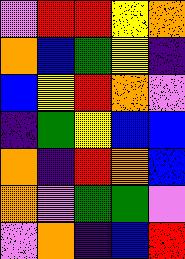[["violet", "red", "red", "yellow", "orange"], ["orange", "blue", "green", "yellow", "indigo"], ["blue", "yellow", "red", "orange", "violet"], ["indigo", "green", "yellow", "blue", "blue"], ["orange", "indigo", "red", "orange", "blue"], ["orange", "violet", "green", "green", "violet"], ["violet", "orange", "indigo", "blue", "red"]]